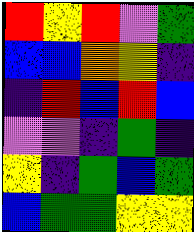[["red", "yellow", "red", "violet", "green"], ["blue", "blue", "orange", "yellow", "indigo"], ["indigo", "red", "blue", "red", "blue"], ["violet", "violet", "indigo", "green", "indigo"], ["yellow", "indigo", "green", "blue", "green"], ["blue", "green", "green", "yellow", "yellow"]]